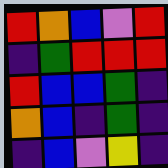[["red", "orange", "blue", "violet", "red"], ["indigo", "green", "red", "red", "red"], ["red", "blue", "blue", "green", "indigo"], ["orange", "blue", "indigo", "green", "indigo"], ["indigo", "blue", "violet", "yellow", "indigo"]]